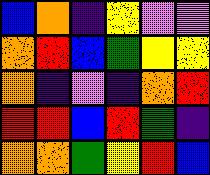[["blue", "orange", "indigo", "yellow", "violet", "violet"], ["orange", "red", "blue", "green", "yellow", "yellow"], ["orange", "indigo", "violet", "indigo", "orange", "red"], ["red", "red", "blue", "red", "green", "indigo"], ["orange", "orange", "green", "yellow", "red", "blue"]]